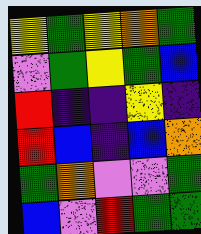[["yellow", "green", "yellow", "orange", "green"], ["violet", "green", "yellow", "green", "blue"], ["red", "indigo", "indigo", "yellow", "indigo"], ["red", "blue", "indigo", "blue", "orange"], ["green", "orange", "violet", "violet", "green"], ["blue", "violet", "red", "green", "green"]]